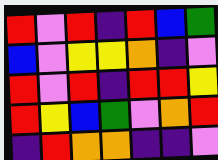[["red", "violet", "red", "indigo", "red", "blue", "green"], ["blue", "violet", "yellow", "yellow", "orange", "indigo", "violet"], ["red", "violet", "red", "indigo", "red", "red", "yellow"], ["red", "yellow", "blue", "green", "violet", "orange", "red"], ["indigo", "red", "orange", "orange", "indigo", "indigo", "violet"]]